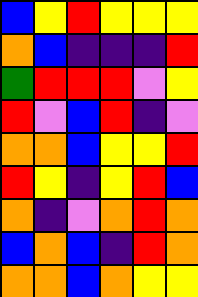[["blue", "yellow", "red", "yellow", "yellow", "yellow"], ["orange", "blue", "indigo", "indigo", "indigo", "red"], ["green", "red", "red", "red", "violet", "yellow"], ["red", "violet", "blue", "red", "indigo", "violet"], ["orange", "orange", "blue", "yellow", "yellow", "red"], ["red", "yellow", "indigo", "yellow", "red", "blue"], ["orange", "indigo", "violet", "orange", "red", "orange"], ["blue", "orange", "blue", "indigo", "red", "orange"], ["orange", "orange", "blue", "orange", "yellow", "yellow"]]